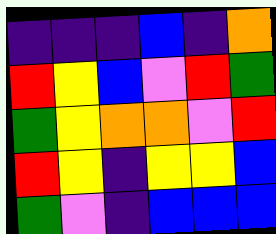[["indigo", "indigo", "indigo", "blue", "indigo", "orange"], ["red", "yellow", "blue", "violet", "red", "green"], ["green", "yellow", "orange", "orange", "violet", "red"], ["red", "yellow", "indigo", "yellow", "yellow", "blue"], ["green", "violet", "indigo", "blue", "blue", "blue"]]